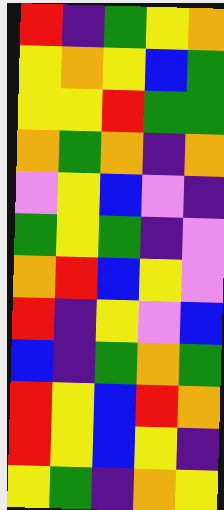[["red", "indigo", "green", "yellow", "orange"], ["yellow", "orange", "yellow", "blue", "green"], ["yellow", "yellow", "red", "green", "green"], ["orange", "green", "orange", "indigo", "orange"], ["violet", "yellow", "blue", "violet", "indigo"], ["green", "yellow", "green", "indigo", "violet"], ["orange", "red", "blue", "yellow", "violet"], ["red", "indigo", "yellow", "violet", "blue"], ["blue", "indigo", "green", "orange", "green"], ["red", "yellow", "blue", "red", "orange"], ["red", "yellow", "blue", "yellow", "indigo"], ["yellow", "green", "indigo", "orange", "yellow"]]